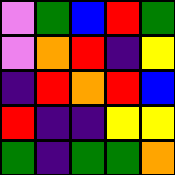[["violet", "green", "blue", "red", "green"], ["violet", "orange", "red", "indigo", "yellow"], ["indigo", "red", "orange", "red", "blue"], ["red", "indigo", "indigo", "yellow", "yellow"], ["green", "indigo", "green", "green", "orange"]]